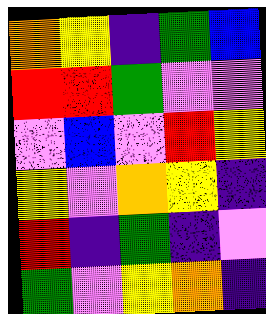[["orange", "yellow", "indigo", "green", "blue"], ["red", "red", "green", "violet", "violet"], ["violet", "blue", "violet", "red", "yellow"], ["yellow", "violet", "orange", "yellow", "indigo"], ["red", "indigo", "green", "indigo", "violet"], ["green", "violet", "yellow", "orange", "indigo"]]